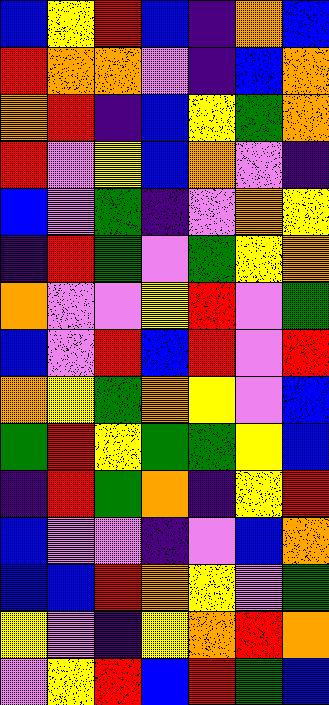[["blue", "yellow", "red", "blue", "indigo", "orange", "blue"], ["red", "orange", "orange", "violet", "indigo", "blue", "orange"], ["orange", "red", "indigo", "blue", "yellow", "green", "orange"], ["red", "violet", "yellow", "blue", "orange", "violet", "indigo"], ["blue", "violet", "green", "indigo", "violet", "orange", "yellow"], ["indigo", "red", "green", "violet", "green", "yellow", "orange"], ["orange", "violet", "violet", "yellow", "red", "violet", "green"], ["blue", "violet", "red", "blue", "red", "violet", "red"], ["orange", "yellow", "green", "orange", "yellow", "violet", "blue"], ["green", "red", "yellow", "green", "green", "yellow", "blue"], ["indigo", "red", "green", "orange", "indigo", "yellow", "red"], ["blue", "violet", "violet", "indigo", "violet", "blue", "orange"], ["blue", "blue", "red", "orange", "yellow", "violet", "green"], ["yellow", "violet", "indigo", "yellow", "orange", "red", "orange"], ["violet", "yellow", "red", "blue", "red", "green", "blue"]]